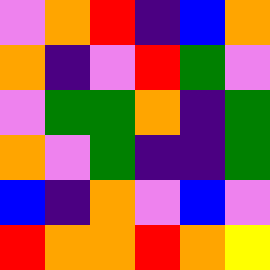[["violet", "orange", "red", "indigo", "blue", "orange"], ["orange", "indigo", "violet", "red", "green", "violet"], ["violet", "green", "green", "orange", "indigo", "green"], ["orange", "violet", "green", "indigo", "indigo", "green"], ["blue", "indigo", "orange", "violet", "blue", "violet"], ["red", "orange", "orange", "red", "orange", "yellow"]]